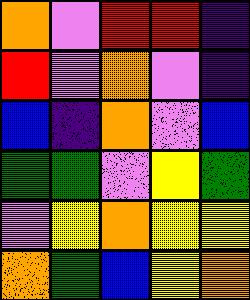[["orange", "violet", "red", "red", "indigo"], ["red", "violet", "orange", "violet", "indigo"], ["blue", "indigo", "orange", "violet", "blue"], ["green", "green", "violet", "yellow", "green"], ["violet", "yellow", "orange", "yellow", "yellow"], ["orange", "green", "blue", "yellow", "orange"]]